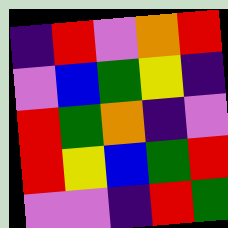[["indigo", "red", "violet", "orange", "red"], ["violet", "blue", "green", "yellow", "indigo"], ["red", "green", "orange", "indigo", "violet"], ["red", "yellow", "blue", "green", "red"], ["violet", "violet", "indigo", "red", "green"]]